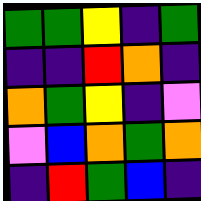[["green", "green", "yellow", "indigo", "green"], ["indigo", "indigo", "red", "orange", "indigo"], ["orange", "green", "yellow", "indigo", "violet"], ["violet", "blue", "orange", "green", "orange"], ["indigo", "red", "green", "blue", "indigo"]]